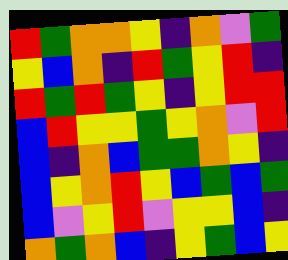[["red", "green", "orange", "orange", "yellow", "indigo", "orange", "violet", "green"], ["yellow", "blue", "orange", "indigo", "red", "green", "yellow", "red", "indigo"], ["red", "green", "red", "green", "yellow", "indigo", "yellow", "red", "red"], ["blue", "red", "yellow", "yellow", "green", "yellow", "orange", "violet", "red"], ["blue", "indigo", "orange", "blue", "green", "green", "orange", "yellow", "indigo"], ["blue", "yellow", "orange", "red", "yellow", "blue", "green", "blue", "green"], ["blue", "violet", "yellow", "red", "violet", "yellow", "yellow", "blue", "indigo"], ["orange", "green", "orange", "blue", "indigo", "yellow", "green", "blue", "yellow"]]